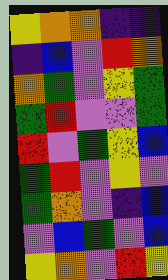[["yellow", "orange", "orange", "indigo", "indigo"], ["indigo", "blue", "violet", "red", "orange"], ["orange", "green", "violet", "yellow", "green"], ["green", "red", "violet", "violet", "green"], ["red", "violet", "green", "yellow", "blue"], ["green", "red", "violet", "yellow", "violet"], ["green", "orange", "violet", "indigo", "blue"], ["violet", "blue", "green", "violet", "blue"], ["yellow", "orange", "violet", "red", "yellow"]]